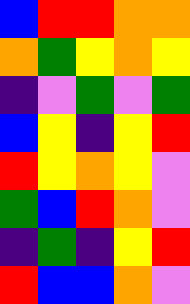[["blue", "red", "red", "orange", "orange"], ["orange", "green", "yellow", "orange", "yellow"], ["indigo", "violet", "green", "violet", "green"], ["blue", "yellow", "indigo", "yellow", "red"], ["red", "yellow", "orange", "yellow", "violet"], ["green", "blue", "red", "orange", "violet"], ["indigo", "green", "indigo", "yellow", "red"], ["red", "blue", "blue", "orange", "violet"]]